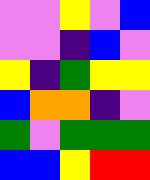[["violet", "violet", "yellow", "violet", "blue"], ["violet", "violet", "indigo", "blue", "violet"], ["yellow", "indigo", "green", "yellow", "yellow"], ["blue", "orange", "orange", "indigo", "violet"], ["green", "violet", "green", "green", "green"], ["blue", "blue", "yellow", "red", "red"]]